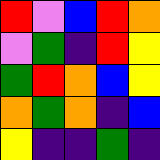[["red", "violet", "blue", "red", "orange"], ["violet", "green", "indigo", "red", "yellow"], ["green", "red", "orange", "blue", "yellow"], ["orange", "green", "orange", "indigo", "blue"], ["yellow", "indigo", "indigo", "green", "indigo"]]